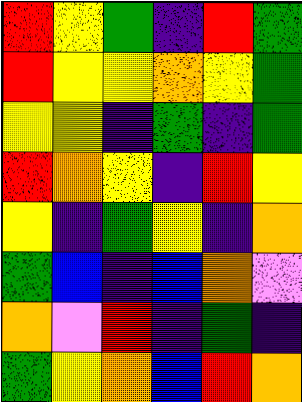[["red", "yellow", "green", "indigo", "red", "green"], ["red", "yellow", "yellow", "orange", "yellow", "green"], ["yellow", "yellow", "indigo", "green", "indigo", "green"], ["red", "orange", "yellow", "indigo", "red", "yellow"], ["yellow", "indigo", "green", "yellow", "indigo", "orange"], ["green", "blue", "indigo", "blue", "orange", "violet"], ["orange", "violet", "red", "indigo", "green", "indigo"], ["green", "yellow", "orange", "blue", "red", "orange"]]